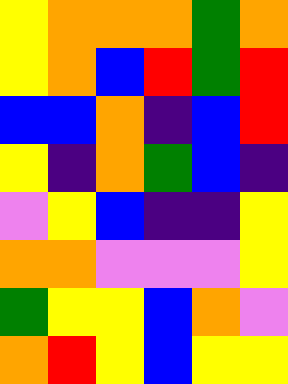[["yellow", "orange", "orange", "orange", "green", "orange"], ["yellow", "orange", "blue", "red", "green", "red"], ["blue", "blue", "orange", "indigo", "blue", "red"], ["yellow", "indigo", "orange", "green", "blue", "indigo"], ["violet", "yellow", "blue", "indigo", "indigo", "yellow"], ["orange", "orange", "violet", "violet", "violet", "yellow"], ["green", "yellow", "yellow", "blue", "orange", "violet"], ["orange", "red", "yellow", "blue", "yellow", "yellow"]]